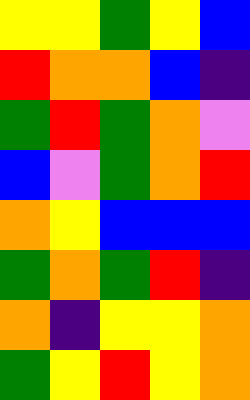[["yellow", "yellow", "green", "yellow", "blue"], ["red", "orange", "orange", "blue", "indigo"], ["green", "red", "green", "orange", "violet"], ["blue", "violet", "green", "orange", "red"], ["orange", "yellow", "blue", "blue", "blue"], ["green", "orange", "green", "red", "indigo"], ["orange", "indigo", "yellow", "yellow", "orange"], ["green", "yellow", "red", "yellow", "orange"]]